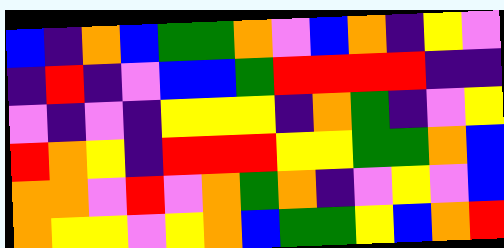[["blue", "indigo", "orange", "blue", "green", "green", "orange", "violet", "blue", "orange", "indigo", "yellow", "violet"], ["indigo", "red", "indigo", "violet", "blue", "blue", "green", "red", "red", "red", "red", "indigo", "indigo"], ["violet", "indigo", "violet", "indigo", "yellow", "yellow", "yellow", "indigo", "orange", "green", "indigo", "violet", "yellow"], ["red", "orange", "yellow", "indigo", "red", "red", "red", "yellow", "yellow", "green", "green", "orange", "blue"], ["orange", "orange", "violet", "red", "violet", "orange", "green", "orange", "indigo", "violet", "yellow", "violet", "blue"], ["orange", "yellow", "yellow", "violet", "yellow", "orange", "blue", "green", "green", "yellow", "blue", "orange", "red"]]